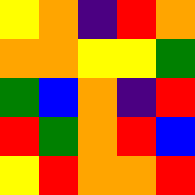[["yellow", "orange", "indigo", "red", "orange"], ["orange", "orange", "yellow", "yellow", "green"], ["green", "blue", "orange", "indigo", "red"], ["red", "green", "orange", "red", "blue"], ["yellow", "red", "orange", "orange", "red"]]